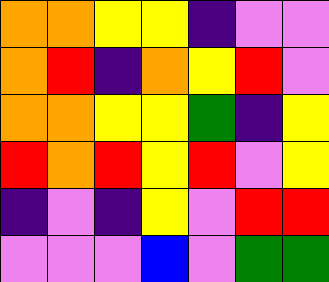[["orange", "orange", "yellow", "yellow", "indigo", "violet", "violet"], ["orange", "red", "indigo", "orange", "yellow", "red", "violet"], ["orange", "orange", "yellow", "yellow", "green", "indigo", "yellow"], ["red", "orange", "red", "yellow", "red", "violet", "yellow"], ["indigo", "violet", "indigo", "yellow", "violet", "red", "red"], ["violet", "violet", "violet", "blue", "violet", "green", "green"]]